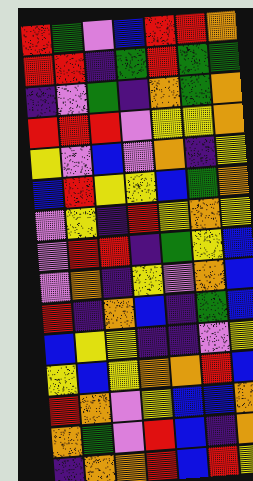[["red", "green", "violet", "blue", "red", "red", "orange"], ["red", "red", "indigo", "green", "red", "green", "green"], ["indigo", "violet", "green", "indigo", "orange", "green", "orange"], ["red", "red", "red", "violet", "yellow", "yellow", "orange"], ["yellow", "violet", "blue", "violet", "orange", "indigo", "yellow"], ["blue", "red", "yellow", "yellow", "blue", "green", "orange"], ["violet", "yellow", "indigo", "red", "yellow", "orange", "yellow"], ["violet", "red", "red", "indigo", "green", "yellow", "blue"], ["violet", "orange", "indigo", "yellow", "violet", "orange", "blue"], ["red", "indigo", "orange", "blue", "indigo", "green", "blue"], ["blue", "yellow", "yellow", "indigo", "indigo", "violet", "yellow"], ["yellow", "blue", "yellow", "orange", "orange", "red", "blue"], ["red", "orange", "violet", "yellow", "blue", "blue", "orange"], ["orange", "green", "violet", "red", "blue", "indigo", "orange"], ["indigo", "orange", "orange", "red", "blue", "red", "yellow"]]